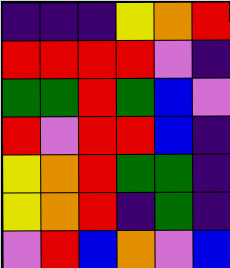[["indigo", "indigo", "indigo", "yellow", "orange", "red"], ["red", "red", "red", "red", "violet", "indigo"], ["green", "green", "red", "green", "blue", "violet"], ["red", "violet", "red", "red", "blue", "indigo"], ["yellow", "orange", "red", "green", "green", "indigo"], ["yellow", "orange", "red", "indigo", "green", "indigo"], ["violet", "red", "blue", "orange", "violet", "blue"]]